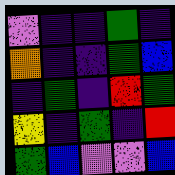[["violet", "indigo", "indigo", "green", "indigo"], ["orange", "indigo", "indigo", "green", "blue"], ["indigo", "green", "indigo", "red", "green"], ["yellow", "indigo", "green", "indigo", "red"], ["green", "blue", "violet", "violet", "blue"]]